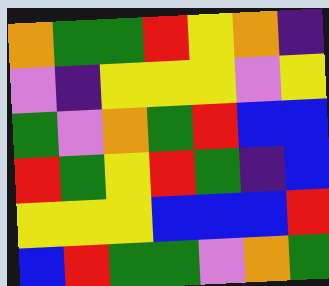[["orange", "green", "green", "red", "yellow", "orange", "indigo"], ["violet", "indigo", "yellow", "yellow", "yellow", "violet", "yellow"], ["green", "violet", "orange", "green", "red", "blue", "blue"], ["red", "green", "yellow", "red", "green", "indigo", "blue"], ["yellow", "yellow", "yellow", "blue", "blue", "blue", "red"], ["blue", "red", "green", "green", "violet", "orange", "green"]]